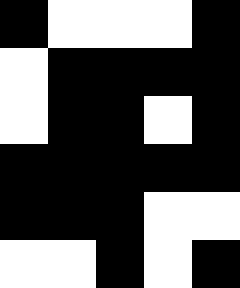[["black", "white", "white", "white", "black"], ["white", "black", "black", "black", "black"], ["white", "black", "black", "white", "black"], ["black", "black", "black", "black", "black"], ["black", "black", "black", "white", "white"], ["white", "white", "black", "white", "black"]]